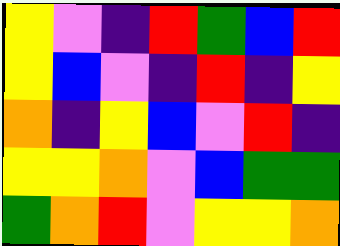[["yellow", "violet", "indigo", "red", "green", "blue", "red"], ["yellow", "blue", "violet", "indigo", "red", "indigo", "yellow"], ["orange", "indigo", "yellow", "blue", "violet", "red", "indigo"], ["yellow", "yellow", "orange", "violet", "blue", "green", "green"], ["green", "orange", "red", "violet", "yellow", "yellow", "orange"]]